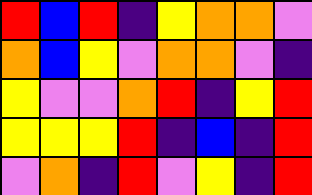[["red", "blue", "red", "indigo", "yellow", "orange", "orange", "violet"], ["orange", "blue", "yellow", "violet", "orange", "orange", "violet", "indigo"], ["yellow", "violet", "violet", "orange", "red", "indigo", "yellow", "red"], ["yellow", "yellow", "yellow", "red", "indigo", "blue", "indigo", "red"], ["violet", "orange", "indigo", "red", "violet", "yellow", "indigo", "red"]]